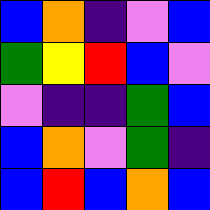[["blue", "orange", "indigo", "violet", "blue"], ["green", "yellow", "red", "blue", "violet"], ["violet", "indigo", "indigo", "green", "blue"], ["blue", "orange", "violet", "green", "indigo"], ["blue", "red", "blue", "orange", "blue"]]